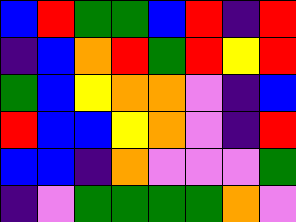[["blue", "red", "green", "green", "blue", "red", "indigo", "red"], ["indigo", "blue", "orange", "red", "green", "red", "yellow", "red"], ["green", "blue", "yellow", "orange", "orange", "violet", "indigo", "blue"], ["red", "blue", "blue", "yellow", "orange", "violet", "indigo", "red"], ["blue", "blue", "indigo", "orange", "violet", "violet", "violet", "green"], ["indigo", "violet", "green", "green", "green", "green", "orange", "violet"]]